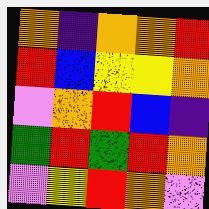[["orange", "indigo", "orange", "orange", "red"], ["red", "blue", "yellow", "yellow", "orange"], ["violet", "orange", "red", "blue", "indigo"], ["green", "red", "green", "red", "orange"], ["violet", "yellow", "red", "orange", "violet"]]